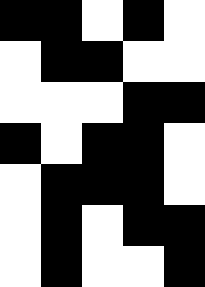[["black", "black", "white", "black", "white"], ["white", "black", "black", "white", "white"], ["white", "white", "white", "black", "black"], ["black", "white", "black", "black", "white"], ["white", "black", "black", "black", "white"], ["white", "black", "white", "black", "black"], ["white", "black", "white", "white", "black"]]